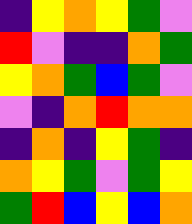[["indigo", "yellow", "orange", "yellow", "green", "violet"], ["red", "violet", "indigo", "indigo", "orange", "green"], ["yellow", "orange", "green", "blue", "green", "violet"], ["violet", "indigo", "orange", "red", "orange", "orange"], ["indigo", "orange", "indigo", "yellow", "green", "indigo"], ["orange", "yellow", "green", "violet", "green", "yellow"], ["green", "red", "blue", "yellow", "blue", "orange"]]